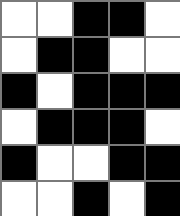[["white", "white", "black", "black", "white"], ["white", "black", "black", "white", "white"], ["black", "white", "black", "black", "black"], ["white", "black", "black", "black", "white"], ["black", "white", "white", "black", "black"], ["white", "white", "black", "white", "black"]]